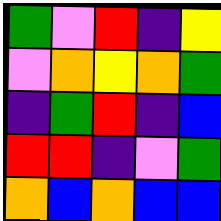[["green", "violet", "red", "indigo", "yellow"], ["violet", "orange", "yellow", "orange", "green"], ["indigo", "green", "red", "indigo", "blue"], ["red", "red", "indigo", "violet", "green"], ["orange", "blue", "orange", "blue", "blue"]]